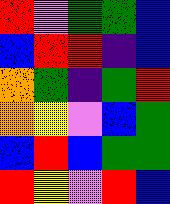[["red", "violet", "green", "green", "blue"], ["blue", "red", "red", "indigo", "blue"], ["orange", "green", "indigo", "green", "red"], ["orange", "yellow", "violet", "blue", "green"], ["blue", "red", "blue", "green", "green"], ["red", "yellow", "violet", "red", "blue"]]